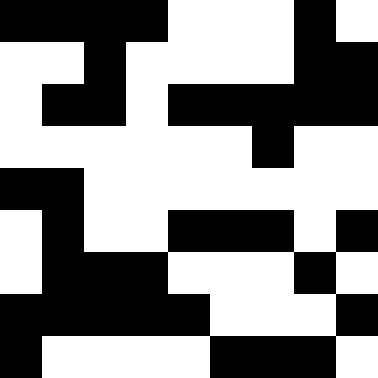[["black", "black", "black", "black", "white", "white", "white", "black", "white"], ["white", "white", "black", "white", "white", "white", "white", "black", "black"], ["white", "black", "black", "white", "black", "black", "black", "black", "black"], ["white", "white", "white", "white", "white", "white", "black", "white", "white"], ["black", "black", "white", "white", "white", "white", "white", "white", "white"], ["white", "black", "white", "white", "black", "black", "black", "white", "black"], ["white", "black", "black", "black", "white", "white", "white", "black", "white"], ["black", "black", "black", "black", "black", "white", "white", "white", "black"], ["black", "white", "white", "white", "white", "black", "black", "black", "white"]]